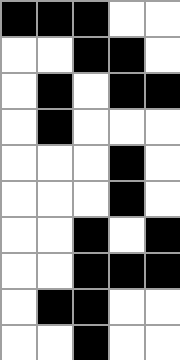[["black", "black", "black", "white", "white"], ["white", "white", "black", "black", "white"], ["white", "black", "white", "black", "black"], ["white", "black", "white", "white", "white"], ["white", "white", "white", "black", "white"], ["white", "white", "white", "black", "white"], ["white", "white", "black", "white", "black"], ["white", "white", "black", "black", "black"], ["white", "black", "black", "white", "white"], ["white", "white", "black", "white", "white"]]